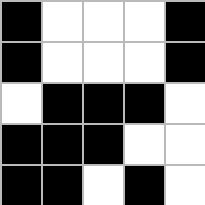[["black", "white", "white", "white", "black"], ["black", "white", "white", "white", "black"], ["white", "black", "black", "black", "white"], ["black", "black", "black", "white", "white"], ["black", "black", "white", "black", "white"]]